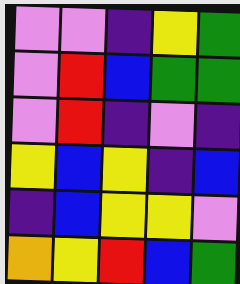[["violet", "violet", "indigo", "yellow", "green"], ["violet", "red", "blue", "green", "green"], ["violet", "red", "indigo", "violet", "indigo"], ["yellow", "blue", "yellow", "indigo", "blue"], ["indigo", "blue", "yellow", "yellow", "violet"], ["orange", "yellow", "red", "blue", "green"]]